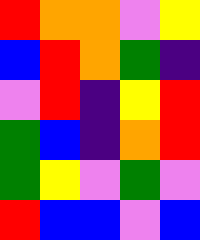[["red", "orange", "orange", "violet", "yellow"], ["blue", "red", "orange", "green", "indigo"], ["violet", "red", "indigo", "yellow", "red"], ["green", "blue", "indigo", "orange", "red"], ["green", "yellow", "violet", "green", "violet"], ["red", "blue", "blue", "violet", "blue"]]